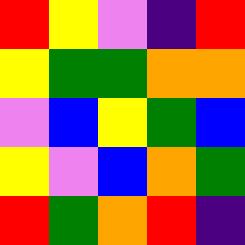[["red", "yellow", "violet", "indigo", "red"], ["yellow", "green", "green", "orange", "orange"], ["violet", "blue", "yellow", "green", "blue"], ["yellow", "violet", "blue", "orange", "green"], ["red", "green", "orange", "red", "indigo"]]